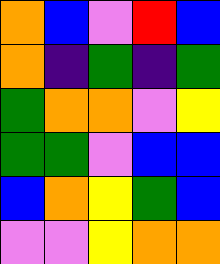[["orange", "blue", "violet", "red", "blue"], ["orange", "indigo", "green", "indigo", "green"], ["green", "orange", "orange", "violet", "yellow"], ["green", "green", "violet", "blue", "blue"], ["blue", "orange", "yellow", "green", "blue"], ["violet", "violet", "yellow", "orange", "orange"]]